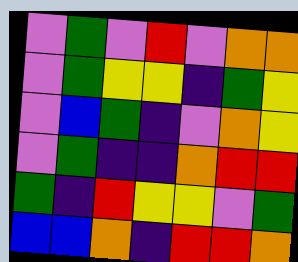[["violet", "green", "violet", "red", "violet", "orange", "orange"], ["violet", "green", "yellow", "yellow", "indigo", "green", "yellow"], ["violet", "blue", "green", "indigo", "violet", "orange", "yellow"], ["violet", "green", "indigo", "indigo", "orange", "red", "red"], ["green", "indigo", "red", "yellow", "yellow", "violet", "green"], ["blue", "blue", "orange", "indigo", "red", "red", "orange"]]